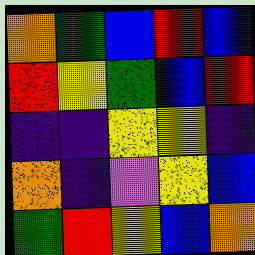[["orange", "green", "blue", "red", "blue"], ["red", "yellow", "green", "blue", "red"], ["indigo", "indigo", "yellow", "yellow", "indigo"], ["orange", "indigo", "violet", "yellow", "blue"], ["green", "red", "yellow", "blue", "orange"]]